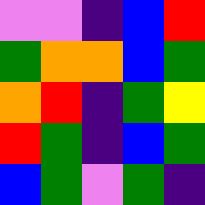[["violet", "violet", "indigo", "blue", "red"], ["green", "orange", "orange", "blue", "green"], ["orange", "red", "indigo", "green", "yellow"], ["red", "green", "indigo", "blue", "green"], ["blue", "green", "violet", "green", "indigo"]]